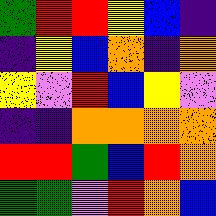[["green", "red", "red", "yellow", "blue", "indigo"], ["indigo", "yellow", "blue", "orange", "indigo", "orange"], ["yellow", "violet", "red", "blue", "yellow", "violet"], ["indigo", "indigo", "orange", "orange", "orange", "orange"], ["red", "red", "green", "blue", "red", "orange"], ["green", "green", "violet", "red", "orange", "blue"]]